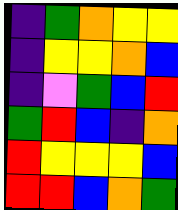[["indigo", "green", "orange", "yellow", "yellow"], ["indigo", "yellow", "yellow", "orange", "blue"], ["indigo", "violet", "green", "blue", "red"], ["green", "red", "blue", "indigo", "orange"], ["red", "yellow", "yellow", "yellow", "blue"], ["red", "red", "blue", "orange", "green"]]